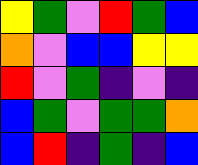[["yellow", "green", "violet", "red", "green", "blue"], ["orange", "violet", "blue", "blue", "yellow", "yellow"], ["red", "violet", "green", "indigo", "violet", "indigo"], ["blue", "green", "violet", "green", "green", "orange"], ["blue", "red", "indigo", "green", "indigo", "blue"]]